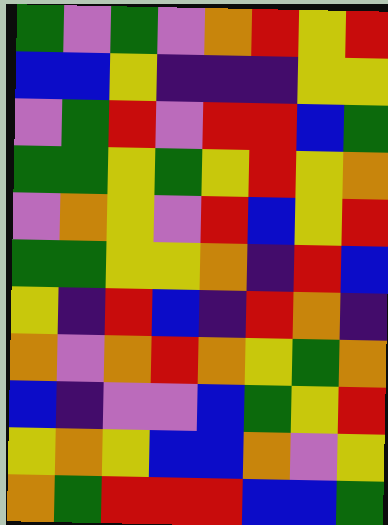[["green", "violet", "green", "violet", "orange", "red", "yellow", "red"], ["blue", "blue", "yellow", "indigo", "indigo", "indigo", "yellow", "yellow"], ["violet", "green", "red", "violet", "red", "red", "blue", "green"], ["green", "green", "yellow", "green", "yellow", "red", "yellow", "orange"], ["violet", "orange", "yellow", "violet", "red", "blue", "yellow", "red"], ["green", "green", "yellow", "yellow", "orange", "indigo", "red", "blue"], ["yellow", "indigo", "red", "blue", "indigo", "red", "orange", "indigo"], ["orange", "violet", "orange", "red", "orange", "yellow", "green", "orange"], ["blue", "indigo", "violet", "violet", "blue", "green", "yellow", "red"], ["yellow", "orange", "yellow", "blue", "blue", "orange", "violet", "yellow"], ["orange", "green", "red", "red", "red", "blue", "blue", "green"]]